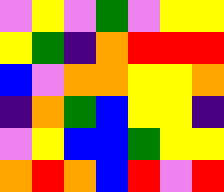[["violet", "yellow", "violet", "green", "violet", "yellow", "yellow"], ["yellow", "green", "indigo", "orange", "red", "red", "red"], ["blue", "violet", "orange", "orange", "yellow", "yellow", "orange"], ["indigo", "orange", "green", "blue", "yellow", "yellow", "indigo"], ["violet", "yellow", "blue", "blue", "green", "yellow", "yellow"], ["orange", "red", "orange", "blue", "red", "violet", "red"]]